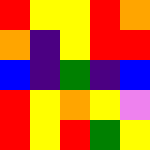[["red", "yellow", "yellow", "red", "orange"], ["orange", "indigo", "yellow", "red", "red"], ["blue", "indigo", "green", "indigo", "blue"], ["red", "yellow", "orange", "yellow", "violet"], ["red", "yellow", "red", "green", "yellow"]]